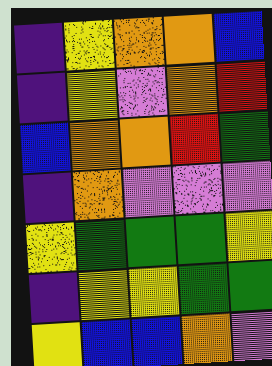[["indigo", "yellow", "orange", "orange", "blue"], ["indigo", "yellow", "violet", "orange", "red"], ["blue", "orange", "orange", "red", "green"], ["indigo", "orange", "violet", "violet", "violet"], ["yellow", "green", "green", "green", "yellow"], ["indigo", "yellow", "yellow", "green", "green"], ["yellow", "blue", "blue", "orange", "violet"]]